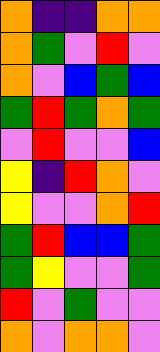[["orange", "indigo", "indigo", "orange", "orange"], ["orange", "green", "violet", "red", "violet"], ["orange", "violet", "blue", "green", "blue"], ["green", "red", "green", "orange", "green"], ["violet", "red", "violet", "violet", "blue"], ["yellow", "indigo", "red", "orange", "violet"], ["yellow", "violet", "violet", "orange", "red"], ["green", "red", "blue", "blue", "green"], ["green", "yellow", "violet", "violet", "green"], ["red", "violet", "green", "violet", "violet"], ["orange", "violet", "orange", "orange", "violet"]]